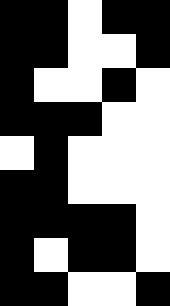[["black", "black", "white", "black", "black"], ["black", "black", "white", "white", "black"], ["black", "white", "white", "black", "white"], ["black", "black", "black", "white", "white"], ["white", "black", "white", "white", "white"], ["black", "black", "white", "white", "white"], ["black", "black", "black", "black", "white"], ["black", "white", "black", "black", "white"], ["black", "black", "white", "white", "black"]]